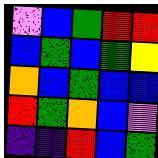[["violet", "blue", "green", "red", "red"], ["blue", "green", "blue", "green", "yellow"], ["orange", "blue", "green", "blue", "blue"], ["red", "green", "orange", "blue", "violet"], ["indigo", "indigo", "red", "blue", "green"]]